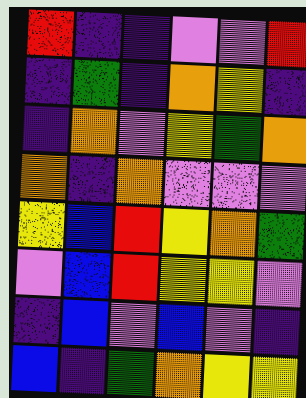[["red", "indigo", "indigo", "violet", "violet", "red"], ["indigo", "green", "indigo", "orange", "yellow", "indigo"], ["indigo", "orange", "violet", "yellow", "green", "orange"], ["orange", "indigo", "orange", "violet", "violet", "violet"], ["yellow", "blue", "red", "yellow", "orange", "green"], ["violet", "blue", "red", "yellow", "yellow", "violet"], ["indigo", "blue", "violet", "blue", "violet", "indigo"], ["blue", "indigo", "green", "orange", "yellow", "yellow"]]